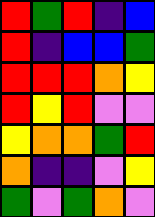[["red", "green", "red", "indigo", "blue"], ["red", "indigo", "blue", "blue", "green"], ["red", "red", "red", "orange", "yellow"], ["red", "yellow", "red", "violet", "violet"], ["yellow", "orange", "orange", "green", "red"], ["orange", "indigo", "indigo", "violet", "yellow"], ["green", "violet", "green", "orange", "violet"]]